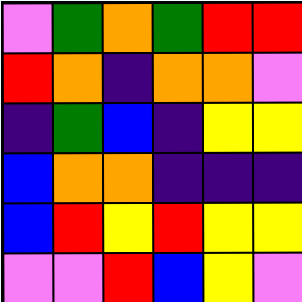[["violet", "green", "orange", "green", "red", "red"], ["red", "orange", "indigo", "orange", "orange", "violet"], ["indigo", "green", "blue", "indigo", "yellow", "yellow"], ["blue", "orange", "orange", "indigo", "indigo", "indigo"], ["blue", "red", "yellow", "red", "yellow", "yellow"], ["violet", "violet", "red", "blue", "yellow", "violet"]]